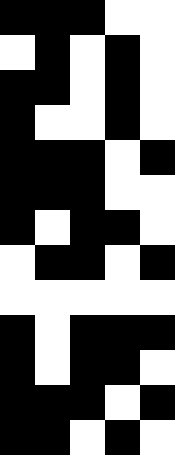[["black", "black", "black", "white", "white"], ["white", "black", "white", "black", "white"], ["black", "black", "white", "black", "white"], ["black", "white", "white", "black", "white"], ["black", "black", "black", "white", "black"], ["black", "black", "black", "white", "white"], ["black", "white", "black", "black", "white"], ["white", "black", "black", "white", "black"], ["white", "white", "white", "white", "white"], ["black", "white", "black", "black", "black"], ["black", "white", "black", "black", "white"], ["black", "black", "black", "white", "black"], ["black", "black", "white", "black", "white"]]